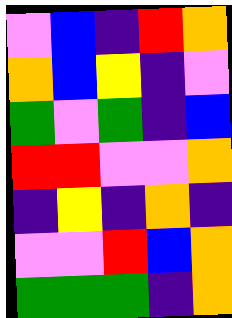[["violet", "blue", "indigo", "red", "orange"], ["orange", "blue", "yellow", "indigo", "violet"], ["green", "violet", "green", "indigo", "blue"], ["red", "red", "violet", "violet", "orange"], ["indigo", "yellow", "indigo", "orange", "indigo"], ["violet", "violet", "red", "blue", "orange"], ["green", "green", "green", "indigo", "orange"]]